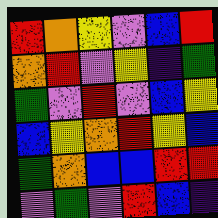[["red", "orange", "yellow", "violet", "blue", "red"], ["orange", "red", "violet", "yellow", "indigo", "green"], ["green", "violet", "red", "violet", "blue", "yellow"], ["blue", "yellow", "orange", "red", "yellow", "blue"], ["green", "orange", "blue", "blue", "red", "red"], ["violet", "green", "violet", "red", "blue", "indigo"]]